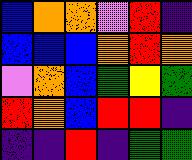[["blue", "orange", "orange", "violet", "red", "indigo"], ["blue", "blue", "blue", "orange", "red", "orange"], ["violet", "orange", "blue", "green", "yellow", "green"], ["red", "orange", "blue", "red", "red", "indigo"], ["indigo", "indigo", "red", "indigo", "green", "green"]]